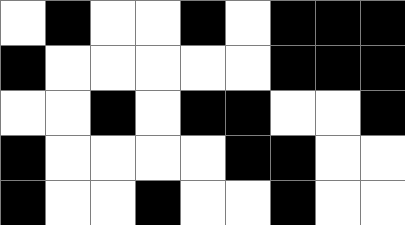[["white", "black", "white", "white", "black", "white", "black", "black", "black"], ["black", "white", "white", "white", "white", "white", "black", "black", "black"], ["white", "white", "black", "white", "black", "black", "white", "white", "black"], ["black", "white", "white", "white", "white", "black", "black", "white", "white"], ["black", "white", "white", "black", "white", "white", "black", "white", "white"]]